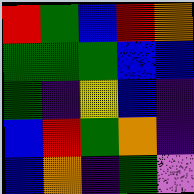[["red", "green", "blue", "red", "orange"], ["green", "green", "green", "blue", "blue"], ["green", "indigo", "yellow", "blue", "indigo"], ["blue", "red", "green", "orange", "indigo"], ["blue", "orange", "indigo", "green", "violet"]]